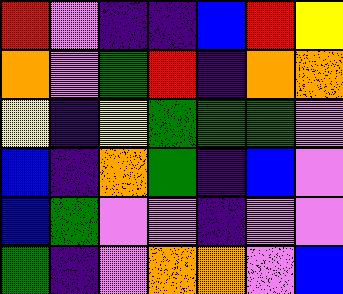[["red", "violet", "indigo", "indigo", "blue", "red", "yellow"], ["orange", "violet", "green", "red", "indigo", "orange", "orange"], ["yellow", "indigo", "yellow", "green", "green", "green", "violet"], ["blue", "indigo", "orange", "green", "indigo", "blue", "violet"], ["blue", "green", "violet", "violet", "indigo", "violet", "violet"], ["green", "indigo", "violet", "orange", "orange", "violet", "blue"]]